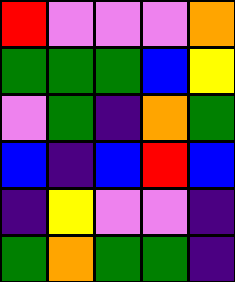[["red", "violet", "violet", "violet", "orange"], ["green", "green", "green", "blue", "yellow"], ["violet", "green", "indigo", "orange", "green"], ["blue", "indigo", "blue", "red", "blue"], ["indigo", "yellow", "violet", "violet", "indigo"], ["green", "orange", "green", "green", "indigo"]]